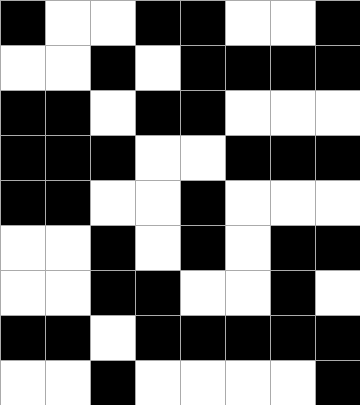[["black", "white", "white", "black", "black", "white", "white", "black"], ["white", "white", "black", "white", "black", "black", "black", "black"], ["black", "black", "white", "black", "black", "white", "white", "white"], ["black", "black", "black", "white", "white", "black", "black", "black"], ["black", "black", "white", "white", "black", "white", "white", "white"], ["white", "white", "black", "white", "black", "white", "black", "black"], ["white", "white", "black", "black", "white", "white", "black", "white"], ["black", "black", "white", "black", "black", "black", "black", "black"], ["white", "white", "black", "white", "white", "white", "white", "black"]]